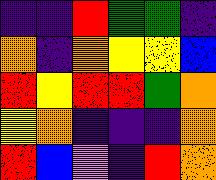[["indigo", "indigo", "red", "green", "green", "indigo"], ["orange", "indigo", "orange", "yellow", "yellow", "blue"], ["red", "yellow", "red", "red", "green", "orange"], ["yellow", "orange", "indigo", "indigo", "indigo", "orange"], ["red", "blue", "violet", "indigo", "red", "orange"]]